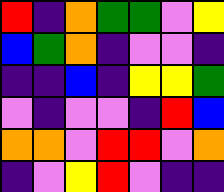[["red", "indigo", "orange", "green", "green", "violet", "yellow"], ["blue", "green", "orange", "indigo", "violet", "violet", "indigo"], ["indigo", "indigo", "blue", "indigo", "yellow", "yellow", "green"], ["violet", "indigo", "violet", "violet", "indigo", "red", "blue"], ["orange", "orange", "violet", "red", "red", "violet", "orange"], ["indigo", "violet", "yellow", "red", "violet", "indigo", "indigo"]]